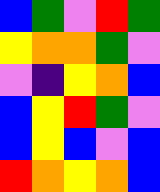[["blue", "green", "violet", "red", "green"], ["yellow", "orange", "orange", "green", "violet"], ["violet", "indigo", "yellow", "orange", "blue"], ["blue", "yellow", "red", "green", "violet"], ["blue", "yellow", "blue", "violet", "blue"], ["red", "orange", "yellow", "orange", "blue"]]